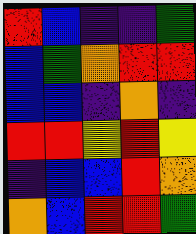[["red", "blue", "indigo", "indigo", "green"], ["blue", "green", "orange", "red", "red"], ["blue", "blue", "indigo", "orange", "indigo"], ["red", "red", "yellow", "red", "yellow"], ["indigo", "blue", "blue", "red", "orange"], ["orange", "blue", "red", "red", "green"]]